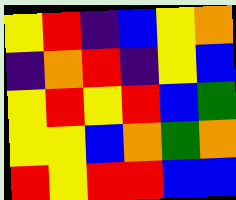[["yellow", "red", "indigo", "blue", "yellow", "orange"], ["indigo", "orange", "red", "indigo", "yellow", "blue"], ["yellow", "red", "yellow", "red", "blue", "green"], ["yellow", "yellow", "blue", "orange", "green", "orange"], ["red", "yellow", "red", "red", "blue", "blue"]]